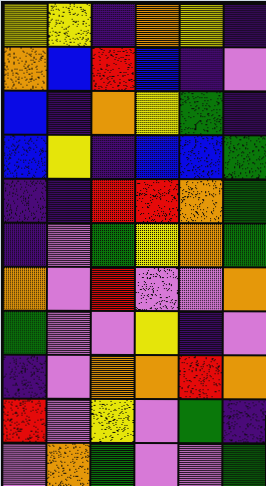[["yellow", "yellow", "indigo", "orange", "yellow", "indigo"], ["orange", "blue", "red", "blue", "indigo", "violet"], ["blue", "indigo", "orange", "yellow", "green", "indigo"], ["blue", "yellow", "indigo", "blue", "blue", "green"], ["indigo", "indigo", "red", "red", "orange", "green"], ["indigo", "violet", "green", "yellow", "orange", "green"], ["orange", "violet", "red", "violet", "violet", "orange"], ["green", "violet", "violet", "yellow", "indigo", "violet"], ["indigo", "violet", "orange", "orange", "red", "orange"], ["red", "violet", "yellow", "violet", "green", "indigo"], ["violet", "orange", "green", "violet", "violet", "green"]]